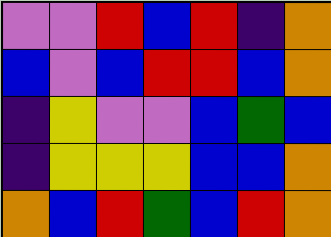[["violet", "violet", "red", "blue", "red", "indigo", "orange"], ["blue", "violet", "blue", "red", "red", "blue", "orange"], ["indigo", "yellow", "violet", "violet", "blue", "green", "blue"], ["indigo", "yellow", "yellow", "yellow", "blue", "blue", "orange"], ["orange", "blue", "red", "green", "blue", "red", "orange"]]